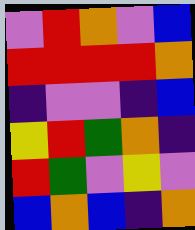[["violet", "red", "orange", "violet", "blue"], ["red", "red", "red", "red", "orange"], ["indigo", "violet", "violet", "indigo", "blue"], ["yellow", "red", "green", "orange", "indigo"], ["red", "green", "violet", "yellow", "violet"], ["blue", "orange", "blue", "indigo", "orange"]]